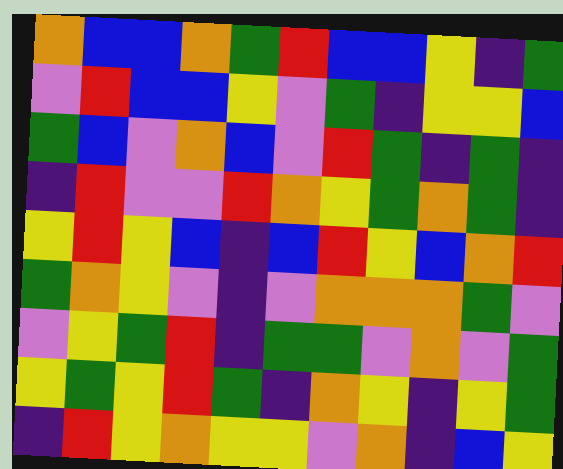[["orange", "blue", "blue", "orange", "green", "red", "blue", "blue", "yellow", "indigo", "green"], ["violet", "red", "blue", "blue", "yellow", "violet", "green", "indigo", "yellow", "yellow", "blue"], ["green", "blue", "violet", "orange", "blue", "violet", "red", "green", "indigo", "green", "indigo"], ["indigo", "red", "violet", "violet", "red", "orange", "yellow", "green", "orange", "green", "indigo"], ["yellow", "red", "yellow", "blue", "indigo", "blue", "red", "yellow", "blue", "orange", "red"], ["green", "orange", "yellow", "violet", "indigo", "violet", "orange", "orange", "orange", "green", "violet"], ["violet", "yellow", "green", "red", "indigo", "green", "green", "violet", "orange", "violet", "green"], ["yellow", "green", "yellow", "red", "green", "indigo", "orange", "yellow", "indigo", "yellow", "green"], ["indigo", "red", "yellow", "orange", "yellow", "yellow", "violet", "orange", "indigo", "blue", "yellow"]]